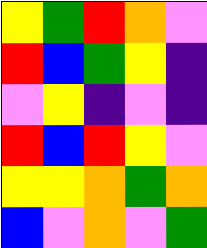[["yellow", "green", "red", "orange", "violet"], ["red", "blue", "green", "yellow", "indigo"], ["violet", "yellow", "indigo", "violet", "indigo"], ["red", "blue", "red", "yellow", "violet"], ["yellow", "yellow", "orange", "green", "orange"], ["blue", "violet", "orange", "violet", "green"]]